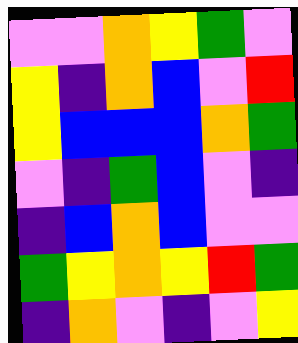[["violet", "violet", "orange", "yellow", "green", "violet"], ["yellow", "indigo", "orange", "blue", "violet", "red"], ["yellow", "blue", "blue", "blue", "orange", "green"], ["violet", "indigo", "green", "blue", "violet", "indigo"], ["indigo", "blue", "orange", "blue", "violet", "violet"], ["green", "yellow", "orange", "yellow", "red", "green"], ["indigo", "orange", "violet", "indigo", "violet", "yellow"]]